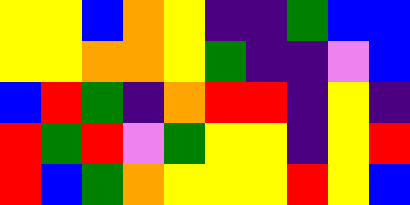[["yellow", "yellow", "blue", "orange", "yellow", "indigo", "indigo", "green", "blue", "blue"], ["yellow", "yellow", "orange", "orange", "yellow", "green", "indigo", "indigo", "violet", "blue"], ["blue", "red", "green", "indigo", "orange", "red", "red", "indigo", "yellow", "indigo"], ["red", "green", "red", "violet", "green", "yellow", "yellow", "indigo", "yellow", "red"], ["red", "blue", "green", "orange", "yellow", "yellow", "yellow", "red", "yellow", "blue"]]